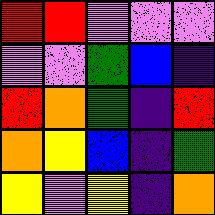[["red", "red", "violet", "violet", "violet"], ["violet", "violet", "green", "blue", "indigo"], ["red", "orange", "green", "indigo", "red"], ["orange", "yellow", "blue", "indigo", "green"], ["yellow", "violet", "yellow", "indigo", "orange"]]